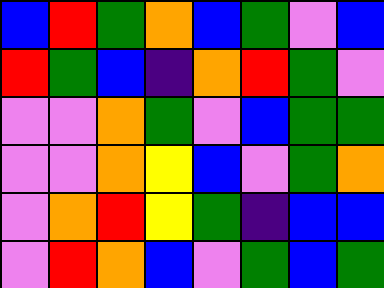[["blue", "red", "green", "orange", "blue", "green", "violet", "blue"], ["red", "green", "blue", "indigo", "orange", "red", "green", "violet"], ["violet", "violet", "orange", "green", "violet", "blue", "green", "green"], ["violet", "violet", "orange", "yellow", "blue", "violet", "green", "orange"], ["violet", "orange", "red", "yellow", "green", "indigo", "blue", "blue"], ["violet", "red", "orange", "blue", "violet", "green", "blue", "green"]]